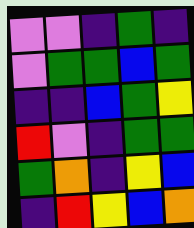[["violet", "violet", "indigo", "green", "indigo"], ["violet", "green", "green", "blue", "green"], ["indigo", "indigo", "blue", "green", "yellow"], ["red", "violet", "indigo", "green", "green"], ["green", "orange", "indigo", "yellow", "blue"], ["indigo", "red", "yellow", "blue", "orange"]]